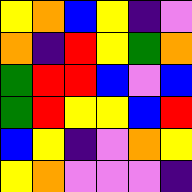[["yellow", "orange", "blue", "yellow", "indigo", "violet"], ["orange", "indigo", "red", "yellow", "green", "orange"], ["green", "red", "red", "blue", "violet", "blue"], ["green", "red", "yellow", "yellow", "blue", "red"], ["blue", "yellow", "indigo", "violet", "orange", "yellow"], ["yellow", "orange", "violet", "violet", "violet", "indigo"]]